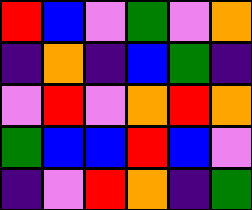[["red", "blue", "violet", "green", "violet", "orange"], ["indigo", "orange", "indigo", "blue", "green", "indigo"], ["violet", "red", "violet", "orange", "red", "orange"], ["green", "blue", "blue", "red", "blue", "violet"], ["indigo", "violet", "red", "orange", "indigo", "green"]]